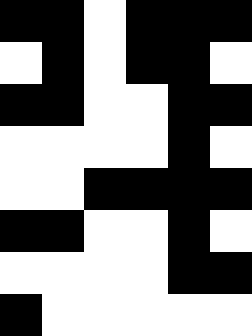[["black", "black", "white", "black", "black", "black"], ["white", "black", "white", "black", "black", "white"], ["black", "black", "white", "white", "black", "black"], ["white", "white", "white", "white", "black", "white"], ["white", "white", "black", "black", "black", "black"], ["black", "black", "white", "white", "black", "white"], ["white", "white", "white", "white", "black", "black"], ["black", "white", "white", "white", "white", "white"]]